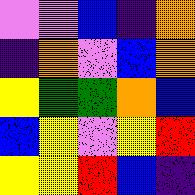[["violet", "violet", "blue", "indigo", "orange"], ["indigo", "orange", "violet", "blue", "orange"], ["yellow", "green", "green", "orange", "blue"], ["blue", "yellow", "violet", "yellow", "red"], ["yellow", "yellow", "red", "blue", "indigo"]]